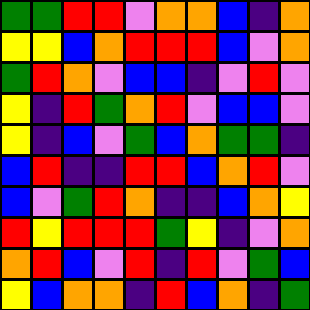[["green", "green", "red", "red", "violet", "orange", "orange", "blue", "indigo", "orange"], ["yellow", "yellow", "blue", "orange", "red", "red", "red", "blue", "violet", "orange"], ["green", "red", "orange", "violet", "blue", "blue", "indigo", "violet", "red", "violet"], ["yellow", "indigo", "red", "green", "orange", "red", "violet", "blue", "blue", "violet"], ["yellow", "indigo", "blue", "violet", "green", "blue", "orange", "green", "green", "indigo"], ["blue", "red", "indigo", "indigo", "red", "red", "blue", "orange", "red", "violet"], ["blue", "violet", "green", "red", "orange", "indigo", "indigo", "blue", "orange", "yellow"], ["red", "yellow", "red", "red", "red", "green", "yellow", "indigo", "violet", "orange"], ["orange", "red", "blue", "violet", "red", "indigo", "red", "violet", "green", "blue"], ["yellow", "blue", "orange", "orange", "indigo", "red", "blue", "orange", "indigo", "green"]]